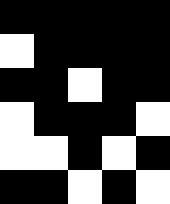[["black", "black", "black", "black", "black"], ["white", "black", "black", "black", "black"], ["black", "black", "white", "black", "black"], ["white", "black", "black", "black", "white"], ["white", "white", "black", "white", "black"], ["black", "black", "white", "black", "white"]]